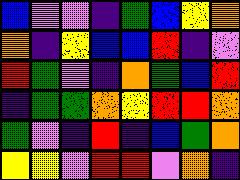[["blue", "violet", "violet", "indigo", "green", "blue", "yellow", "orange"], ["orange", "indigo", "yellow", "blue", "blue", "red", "indigo", "violet"], ["red", "green", "violet", "indigo", "orange", "green", "blue", "red"], ["indigo", "green", "green", "orange", "yellow", "red", "red", "orange"], ["green", "violet", "indigo", "red", "indigo", "blue", "green", "orange"], ["yellow", "yellow", "violet", "red", "red", "violet", "orange", "indigo"]]